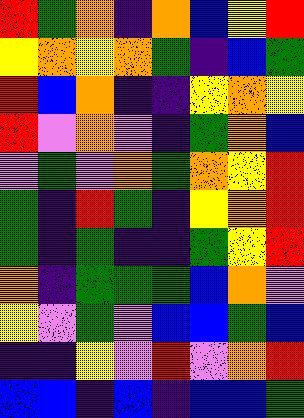[["red", "green", "orange", "indigo", "orange", "blue", "yellow", "red"], ["yellow", "orange", "yellow", "orange", "green", "indigo", "blue", "green"], ["red", "blue", "orange", "indigo", "indigo", "yellow", "orange", "yellow"], ["red", "violet", "orange", "violet", "indigo", "green", "orange", "blue"], ["violet", "green", "violet", "orange", "green", "orange", "yellow", "red"], ["green", "indigo", "red", "green", "indigo", "yellow", "orange", "red"], ["green", "indigo", "green", "indigo", "indigo", "green", "yellow", "red"], ["orange", "indigo", "green", "green", "green", "blue", "orange", "violet"], ["yellow", "violet", "green", "violet", "blue", "blue", "green", "blue"], ["indigo", "indigo", "yellow", "violet", "red", "violet", "orange", "red"], ["blue", "blue", "indigo", "blue", "indigo", "blue", "blue", "green"]]